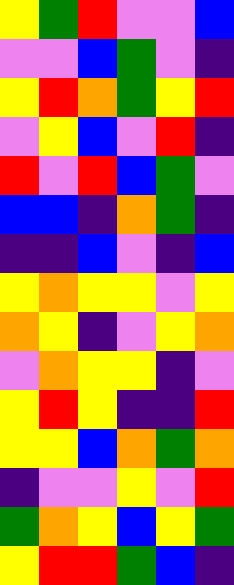[["yellow", "green", "red", "violet", "violet", "blue"], ["violet", "violet", "blue", "green", "violet", "indigo"], ["yellow", "red", "orange", "green", "yellow", "red"], ["violet", "yellow", "blue", "violet", "red", "indigo"], ["red", "violet", "red", "blue", "green", "violet"], ["blue", "blue", "indigo", "orange", "green", "indigo"], ["indigo", "indigo", "blue", "violet", "indigo", "blue"], ["yellow", "orange", "yellow", "yellow", "violet", "yellow"], ["orange", "yellow", "indigo", "violet", "yellow", "orange"], ["violet", "orange", "yellow", "yellow", "indigo", "violet"], ["yellow", "red", "yellow", "indigo", "indigo", "red"], ["yellow", "yellow", "blue", "orange", "green", "orange"], ["indigo", "violet", "violet", "yellow", "violet", "red"], ["green", "orange", "yellow", "blue", "yellow", "green"], ["yellow", "red", "red", "green", "blue", "indigo"]]